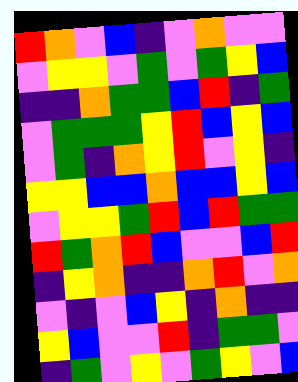[["red", "orange", "violet", "blue", "indigo", "violet", "orange", "violet", "violet"], ["violet", "yellow", "yellow", "violet", "green", "violet", "green", "yellow", "blue"], ["indigo", "indigo", "orange", "green", "green", "blue", "red", "indigo", "green"], ["violet", "green", "green", "green", "yellow", "red", "blue", "yellow", "blue"], ["violet", "green", "indigo", "orange", "yellow", "red", "violet", "yellow", "indigo"], ["yellow", "yellow", "blue", "blue", "orange", "blue", "blue", "yellow", "blue"], ["violet", "yellow", "yellow", "green", "red", "blue", "red", "green", "green"], ["red", "green", "orange", "red", "blue", "violet", "violet", "blue", "red"], ["indigo", "yellow", "orange", "indigo", "indigo", "orange", "red", "violet", "orange"], ["violet", "indigo", "violet", "blue", "yellow", "indigo", "orange", "indigo", "indigo"], ["yellow", "blue", "violet", "violet", "red", "indigo", "green", "green", "violet"], ["indigo", "green", "violet", "yellow", "violet", "green", "yellow", "violet", "blue"]]